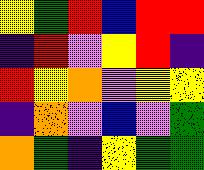[["yellow", "green", "red", "blue", "red", "red"], ["indigo", "red", "violet", "yellow", "red", "indigo"], ["red", "yellow", "orange", "violet", "yellow", "yellow"], ["indigo", "orange", "violet", "blue", "violet", "green"], ["orange", "green", "indigo", "yellow", "green", "green"]]